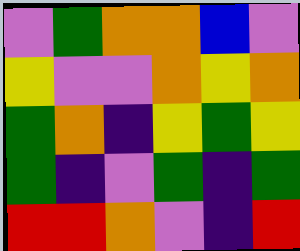[["violet", "green", "orange", "orange", "blue", "violet"], ["yellow", "violet", "violet", "orange", "yellow", "orange"], ["green", "orange", "indigo", "yellow", "green", "yellow"], ["green", "indigo", "violet", "green", "indigo", "green"], ["red", "red", "orange", "violet", "indigo", "red"]]